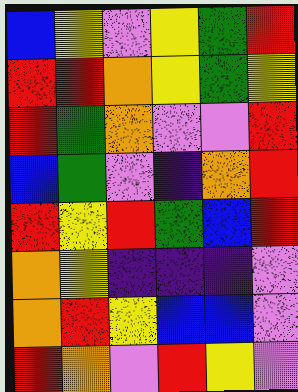[["blue", "yellow", "violet", "yellow", "green", "red"], ["red", "red", "orange", "yellow", "green", "yellow"], ["red", "green", "orange", "violet", "violet", "red"], ["blue", "green", "violet", "indigo", "orange", "red"], ["red", "yellow", "red", "green", "blue", "red"], ["orange", "yellow", "indigo", "indigo", "indigo", "violet"], ["orange", "red", "yellow", "blue", "blue", "violet"], ["red", "orange", "violet", "red", "yellow", "violet"]]